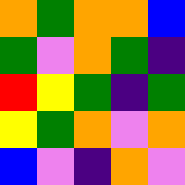[["orange", "green", "orange", "orange", "blue"], ["green", "violet", "orange", "green", "indigo"], ["red", "yellow", "green", "indigo", "green"], ["yellow", "green", "orange", "violet", "orange"], ["blue", "violet", "indigo", "orange", "violet"]]